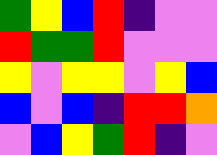[["green", "yellow", "blue", "red", "indigo", "violet", "violet"], ["red", "green", "green", "red", "violet", "violet", "violet"], ["yellow", "violet", "yellow", "yellow", "violet", "yellow", "blue"], ["blue", "violet", "blue", "indigo", "red", "red", "orange"], ["violet", "blue", "yellow", "green", "red", "indigo", "violet"]]